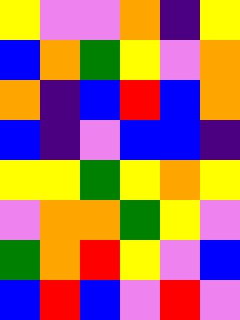[["yellow", "violet", "violet", "orange", "indigo", "yellow"], ["blue", "orange", "green", "yellow", "violet", "orange"], ["orange", "indigo", "blue", "red", "blue", "orange"], ["blue", "indigo", "violet", "blue", "blue", "indigo"], ["yellow", "yellow", "green", "yellow", "orange", "yellow"], ["violet", "orange", "orange", "green", "yellow", "violet"], ["green", "orange", "red", "yellow", "violet", "blue"], ["blue", "red", "blue", "violet", "red", "violet"]]